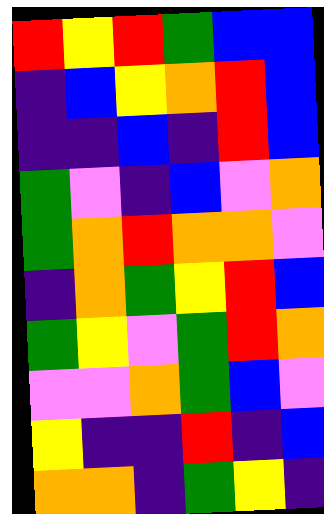[["red", "yellow", "red", "green", "blue", "blue"], ["indigo", "blue", "yellow", "orange", "red", "blue"], ["indigo", "indigo", "blue", "indigo", "red", "blue"], ["green", "violet", "indigo", "blue", "violet", "orange"], ["green", "orange", "red", "orange", "orange", "violet"], ["indigo", "orange", "green", "yellow", "red", "blue"], ["green", "yellow", "violet", "green", "red", "orange"], ["violet", "violet", "orange", "green", "blue", "violet"], ["yellow", "indigo", "indigo", "red", "indigo", "blue"], ["orange", "orange", "indigo", "green", "yellow", "indigo"]]